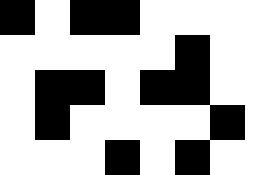[["black", "white", "black", "black", "white", "white", "white", "white"], ["white", "white", "white", "white", "white", "black", "white", "white"], ["white", "black", "black", "white", "black", "black", "white", "white"], ["white", "black", "white", "white", "white", "white", "black", "white"], ["white", "white", "white", "black", "white", "black", "white", "white"]]